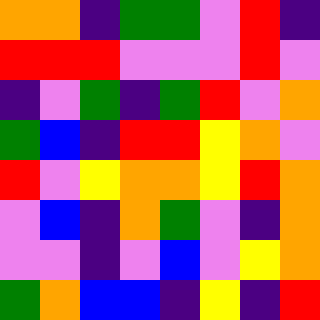[["orange", "orange", "indigo", "green", "green", "violet", "red", "indigo"], ["red", "red", "red", "violet", "violet", "violet", "red", "violet"], ["indigo", "violet", "green", "indigo", "green", "red", "violet", "orange"], ["green", "blue", "indigo", "red", "red", "yellow", "orange", "violet"], ["red", "violet", "yellow", "orange", "orange", "yellow", "red", "orange"], ["violet", "blue", "indigo", "orange", "green", "violet", "indigo", "orange"], ["violet", "violet", "indigo", "violet", "blue", "violet", "yellow", "orange"], ["green", "orange", "blue", "blue", "indigo", "yellow", "indigo", "red"]]